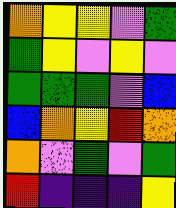[["orange", "yellow", "yellow", "violet", "green"], ["green", "yellow", "violet", "yellow", "violet"], ["green", "green", "green", "violet", "blue"], ["blue", "orange", "yellow", "red", "orange"], ["orange", "violet", "green", "violet", "green"], ["red", "indigo", "indigo", "indigo", "yellow"]]